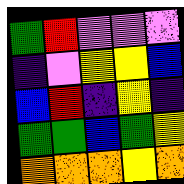[["green", "red", "violet", "violet", "violet"], ["indigo", "violet", "yellow", "yellow", "blue"], ["blue", "red", "indigo", "yellow", "indigo"], ["green", "green", "blue", "green", "yellow"], ["orange", "orange", "orange", "yellow", "orange"]]